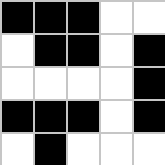[["black", "black", "black", "white", "white"], ["white", "black", "black", "white", "black"], ["white", "white", "white", "white", "black"], ["black", "black", "black", "white", "black"], ["white", "black", "white", "white", "white"]]